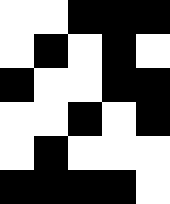[["white", "white", "black", "black", "black"], ["white", "black", "white", "black", "white"], ["black", "white", "white", "black", "black"], ["white", "white", "black", "white", "black"], ["white", "black", "white", "white", "white"], ["black", "black", "black", "black", "white"]]